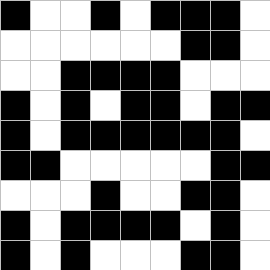[["black", "white", "white", "black", "white", "black", "black", "black", "white"], ["white", "white", "white", "white", "white", "white", "black", "black", "white"], ["white", "white", "black", "black", "black", "black", "white", "white", "white"], ["black", "white", "black", "white", "black", "black", "white", "black", "black"], ["black", "white", "black", "black", "black", "black", "black", "black", "white"], ["black", "black", "white", "white", "white", "white", "white", "black", "black"], ["white", "white", "white", "black", "white", "white", "black", "black", "white"], ["black", "white", "black", "black", "black", "black", "white", "black", "white"], ["black", "white", "black", "white", "white", "white", "black", "black", "white"]]